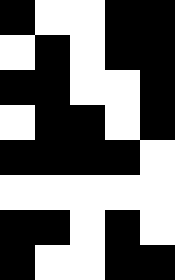[["black", "white", "white", "black", "black"], ["white", "black", "white", "black", "black"], ["black", "black", "white", "white", "black"], ["white", "black", "black", "white", "black"], ["black", "black", "black", "black", "white"], ["white", "white", "white", "white", "white"], ["black", "black", "white", "black", "white"], ["black", "white", "white", "black", "black"]]